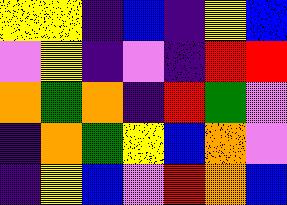[["yellow", "yellow", "indigo", "blue", "indigo", "yellow", "blue"], ["violet", "yellow", "indigo", "violet", "indigo", "red", "red"], ["orange", "green", "orange", "indigo", "red", "green", "violet"], ["indigo", "orange", "green", "yellow", "blue", "orange", "violet"], ["indigo", "yellow", "blue", "violet", "red", "orange", "blue"]]